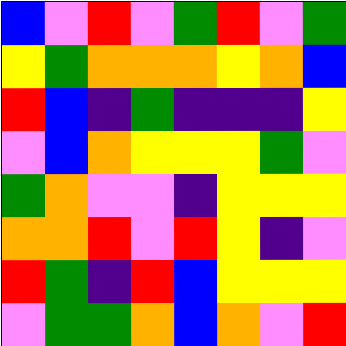[["blue", "violet", "red", "violet", "green", "red", "violet", "green"], ["yellow", "green", "orange", "orange", "orange", "yellow", "orange", "blue"], ["red", "blue", "indigo", "green", "indigo", "indigo", "indigo", "yellow"], ["violet", "blue", "orange", "yellow", "yellow", "yellow", "green", "violet"], ["green", "orange", "violet", "violet", "indigo", "yellow", "yellow", "yellow"], ["orange", "orange", "red", "violet", "red", "yellow", "indigo", "violet"], ["red", "green", "indigo", "red", "blue", "yellow", "yellow", "yellow"], ["violet", "green", "green", "orange", "blue", "orange", "violet", "red"]]